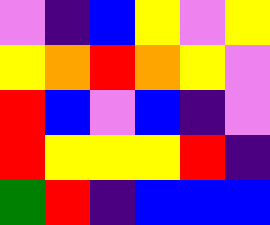[["violet", "indigo", "blue", "yellow", "violet", "yellow"], ["yellow", "orange", "red", "orange", "yellow", "violet"], ["red", "blue", "violet", "blue", "indigo", "violet"], ["red", "yellow", "yellow", "yellow", "red", "indigo"], ["green", "red", "indigo", "blue", "blue", "blue"]]